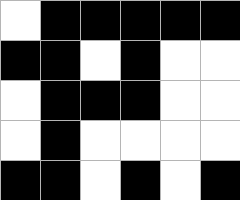[["white", "black", "black", "black", "black", "black"], ["black", "black", "white", "black", "white", "white"], ["white", "black", "black", "black", "white", "white"], ["white", "black", "white", "white", "white", "white"], ["black", "black", "white", "black", "white", "black"]]